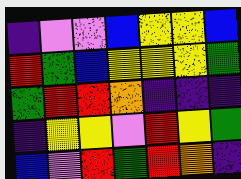[["indigo", "violet", "violet", "blue", "yellow", "yellow", "blue"], ["red", "green", "blue", "yellow", "yellow", "yellow", "green"], ["green", "red", "red", "orange", "indigo", "indigo", "indigo"], ["indigo", "yellow", "yellow", "violet", "red", "yellow", "green"], ["blue", "violet", "red", "green", "red", "orange", "indigo"]]